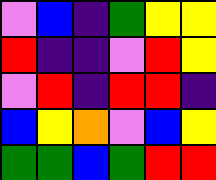[["violet", "blue", "indigo", "green", "yellow", "yellow"], ["red", "indigo", "indigo", "violet", "red", "yellow"], ["violet", "red", "indigo", "red", "red", "indigo"], ["blue", "yellow", "orange", "violet", "blue", "yellow"], ["green", "green", "blue", "green", "red", "red"]]